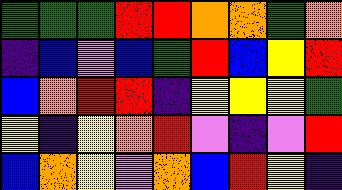[["green", "green", "green", "red", "red", "orange", "orange", "green", "orange"], ["indigo", "blue", "violet", "blue", "green", "red", "blue", "yellow", "red"], ["blue", "orange", "red", "red", "indigo", "yellow", "yellow", "yellow", "green"], ["yellow", "indigo", "yellow", "orange", "red", "violet", "indigo", "violet", "red"], ["blue", "orange", "yellow", "violet", "orange", "blue", "red", "yellow", "indigo"]]